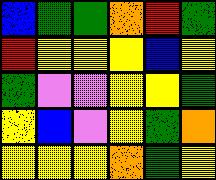[["blue", "green", "green", "orange", "red", "green"], ["red", "yellow", "yellow", "yellow", "blue", "yellow"], ["green", "violet", "violet", "yellow", "yellow", "green"], ["yellow", "blue", "violet", "yellow", "green", "orange"], ["yellow", "yellow", "yellow", "orange", "green", "yellow"]]